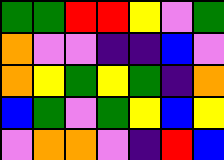[["green", "green", "red", "red", "yellow", "violet", "green"], ["orange", "violet", "violet", "indigo", "indigo", "blue", "violet"], ["orange", "yellow", "green", "yellow", "green", "indigo", "orange"], ["blue", "green", "violet", "green", "yellow", "blue", "yellow"], ["violet", "orange", "orange", "violet", "indigo", "red", "blue"]]